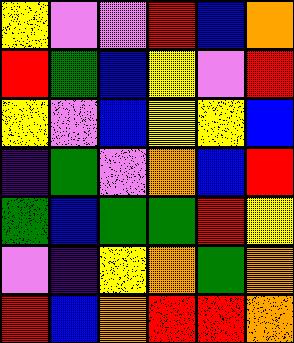[["yellow", "violet", "violet", "red", "blue", "orange"], ["red", "green", "blue", "yellow", "violet", "red"], ["yellow", "violet", "blue", "yellow", "yellow", "blue"], ["indigo", "green", "violet", "orange", "blue", "red"], ["green", "blue", "green", "green", "red", "yellow"], ["violet", "indigo", "yellow", "orange", "green", "orange"], ["red", "blue", "orange", "red", "red", "orange"]]